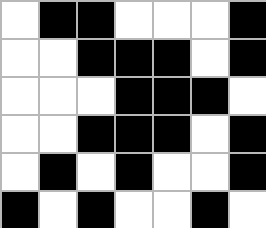[["white", "black", "black", "white", "white", "white", "black"], ["white", "white", "black", "black", "black", "white", "black"], ["white", "white", "white", "black", "black", "black", "white"], ["white", "white", "black", "black", "black", "white", "black"], ["white", "black", "white", "black", "white", "white", "black"], ["black", "white", "black", "white", "white", "black", "white"]]